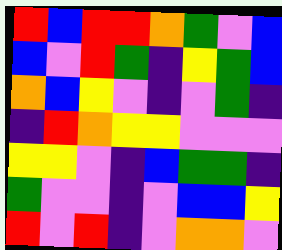[["red", "blue", "red", "red", "orange", "green", "violet", "blue"], ["blue", "violet", "red", "green", "indigo", "yellow", "green", "blue"], ["orange", "blue", "yellow", "violet", "indigo", "violet", "green", "indigo"], ["indigo", "red", "orange", "yellow", "yellow", "violet", "violet", "violet"], ["yellow", "yellow", "violet", "indigo", "blue", "green", "green", "indigo"], ["green", "violet", "violet", "indigo", "violet", "blue", "blue", "yellow"], ["red", "violet", "red", "indigo", "violet", "orange", "orange", "violet"]]